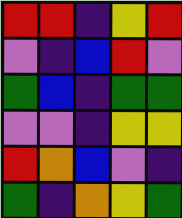[["red", "red", "indigo", "yellow", "red"], ["violet", "indigo", "blue", "red", "violet"], ["green", "blue", "indigo", "green", "green"], ["violet", "violet", "indigo", "yellow", "yellow"], ["red", "orange", "blue", "violet", "indigo"], ["green", "indigo", "orange", "yellow", "green"]]